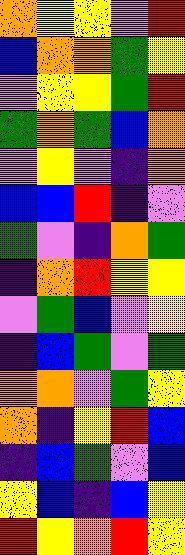[["orange", "yellow", "yellow", "violet", "red"], ["blue", "orange", "orange", "green", "yellow"], ["violet", "yellow", "yellow", "green", "red"], ["green", "orange", "green", "blue", "orange"], ["violet", "yellow", "violet", "indigo", "orange"], ["blue", "blue", "red", "indigo", "violet"], ["green", "violet", "indigo", "orange", "green"], ["indigo", "orange", "red", "yellow", "yellow"], ["violet", "green", "blue", "violet", "yellow"], ["indigo", "blue", "green", "violet", "green"], ["orange", "orange", "violet", "green", "yellow"], ["orange", "indigo", "yellow", "red", "blue"], ["indigo", "blue", "green", "violet", "blue"], ["yellow", "blue", "indigo", "blue", "yellow"], ["red", "yellow", "orange", "red", "yellow"]]